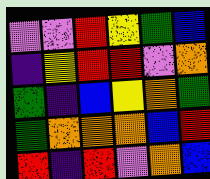[["violet", "violet", "red", "yellow", "green", "blue"], ["indigo", "yellow", "red", "red", "violet", "orange"], ["green", "indigo", "blue", "yellow", "orange", "green"], ["green", "orange", "orange", "orange", "blue", "red"], ["red", "indigo", "red", "violet", "orange", "blue"]]